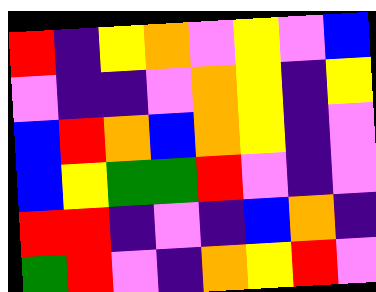[["red", "indigo", "yellow", "orange", "violet", "yellow", "violet", "blue"], ["violet", "indigo", "indigo", "violet", "orange", "yellow", "indigo", "yellow"], ["blue", "red", "orange", "blue", "orange", "yellow", "indigo", "violet"], ["blue", "yellow", "green", "green", "red", "violet", "indigo", "violet"], ["red", "red", "indigo", "violet", "indigo", "blue", "orange", "indigo"], ["green", "red", "violet", "indigo", "orange", "yellow", "red", "violet"]]